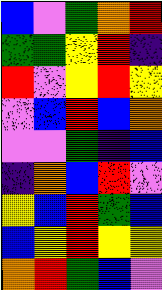[["blue", "violet", "green", "orange", "red"], ["green", "green", "yellow", "red", "indigo"], ["red", "violet", "yellow", "red", "yellow"], ["violet", "blue", "red", "blue", "orange"], ["violet", "violet", "green", "indigo", "blue"], ["indigo", "orange", "blue", "red", "violet"], ["yellow", "blue", "red", "green", "blue"], ["blue", "yellow", "red", "yellow", "yellow"], ["orange", "red", "green", "blue", "violet"]]